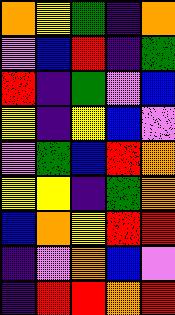[["orange", "yellow", "green", "indigo", "orange"], ["violet", "blue", "red", "indigo", "green"], ["red", "indigo", "green", "violet", "blue"], ["yellow", "indigo", "yellow", "blue", "violet"], ["violet", "green", "blue", "red", "orange"], ["yellow", "yellow", "indigo", "green", "orange"], ["blue", "orange", "yellow", "red", "red"], ["indigo", "violet", "orange", "blue", "violet"], ["indigo", "red", "red", "orange", "red"]]